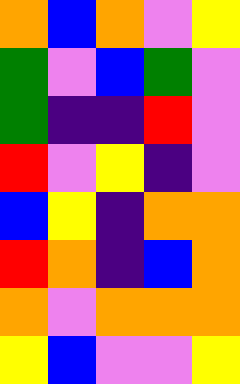[["orange", "blue", "orange", "violet", "yellow"], ["green", "violet", "blue", "green", "violet"], ["green", "indigo", "indigo", "red", "violet"], ["red", "violet", "yellow", "indigo", "violet"], ["blue", "yellow", "indigo", "orange", "orange"], ["red", "orange", "indigo", "blue", "orange"], ["orange", "violet", "orange", "orange", "orange"], ["yellow", "blue", "violet", "violet", "yellow"]]